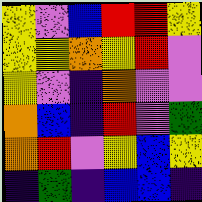[["yellow", "violet", "blue", "red", "red", "yellow"], ["yellow", "yellow", "orange", "yellow", "red", "violet"], ["yellow", "violet", "indigo", "orange", "violet", "violet"], ["orange", "blue", "indigo", "red", "violet", "green"], ["orange", "red", "violet", "yellow", "blue", "yellow"], ["indigo", "green", "indigo", "blue", "blue", "indigo"]]